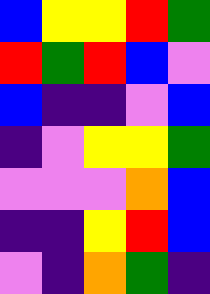[["blue", "yellow", "yellow", "red", "green"], ["red", "green", "red", "blue", "violet"], ["blue", "indigo", "indigo", "violet", "blue"], ["indigo", "violet", "yellow", "yellow", "green"], ["violet", "violet", "violet", "orange", "blue"], ["indigo", "indigo", "yellow", "red", "blue"], ["violet", "indigo", "orange", "green", "indigo"]]